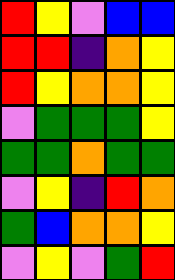[["red", "yellow", "violet", "blue", "blue"], ["red", "red", "indigo", "orange", "yellow"], ["red", "yellow", "orange", "orange", "yellow"], ["violet", "green", "green", "green", "yellow"], ["green", "green", "orange", "green", "green"], ["violet", "yellow", "indigo", "red", "orange"], ["green", "blue", "orange", "orange", "yellow"], ["violet", "yellow", "violet", "green", "red"]]